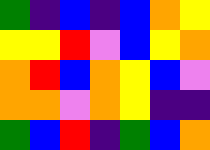[["green", "indigo", "blue", "indigo", "blue", "orange", "yellow"], ["yellow", "yellow", "red", "violet", "blue", "yellow", "orange"], ["orange", "red", "blue", "orange", "yellow", "blue", "violet"], ["orange", "orange", "violet", "orange", "yellow", "indigo", "indigo"], ["green", "blue", "red", "indigo", "green", "blue", "orange"]]